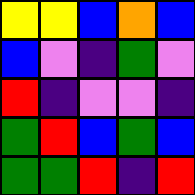[["yellow", "yellow", "blue", "orange", "blue"], ["blue", "violet", "indigo", "green", "violet"], ["red", "indigo", "violet", "violet", "indigo"], ["green", "red", "blue", "green", "blue"], ["green", "green", "red", "indigo", "red"]]